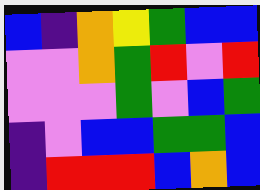[["blue", "indigo", "orange", "yellow", "green", "blue", "blue"], ["violet", "violet", "orange", "green", "red", "violet", "red"], ["violet", "violet", "violet", "green", "violet", "blue", "green"], ["indigo", "violet", "blue", "blue", "green", "green", "blue"], ["indigo", "red", "red", "red", "blue", "orange", "blue"]]